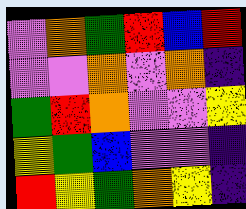[["violet", "orange", "green", "red", "blue", "red"], ["violet", "violet", "orange", "violet", "orange", "indigo"], ["green", "red", "orange", "violet", "violet", "yellow"], ["yellow", "green", "blue", "violet", "violet", "indigo"], ["red", "yellow", "green", "orange", "yellow", "indigo"]]